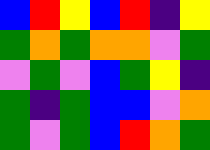[["blue", "red", "yellow", "blue", "red", "indigo", "yellow"], ["green", "orange", "green", "orange", "orange", "violet", "green"], ["violet", "green", "violet", "blue", "green", "yellow", "indigo"], ["green", "indigo", "green", "blue", "blue", "violet", "orange"], ["green", "violet", "green", "blue", "red", "orange", "green"]]